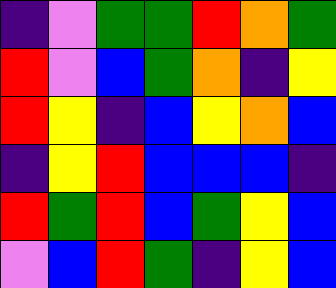[["indigo", "violet", "green", "green", "red", "orange", "green"], ["red", "violet", "blue", "green", "orange", "indigo", "yellow"], ["red", "yellow", "indigo", "blue", "yellow", "orange", "blue"], ["indigo", "yellow", "red", "blue", "blue", "blue", "indigo"], ["red", "green", "red", "blue", "green", "yellow", "blue"], ["violet", "blue", "red", "green", "indigo", "yellow", "blue"]]